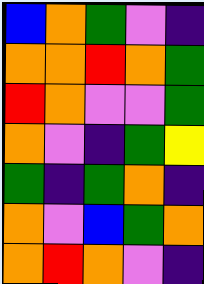[["blue", "orange", "green", "violet", "indigo"], ["orange", "orange", "red", "orange", "green"], ["red", "orange", "violet", "violet", "green"], ["orange", "violet", "indigo", "green", "yellow"], ["green", "indigo", "green", "orange", "indigo"], ["orange", "violet", "blue", "green", "orange"], ["orange", "red", "orange", "violet", "indigo"]]